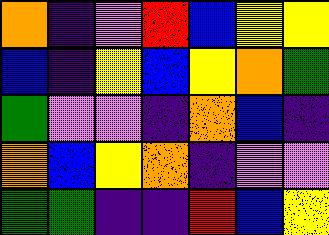[["orange", "indigo", "violet", "red", "blue", "yellow", "yellow"], ["blue", "indigo", "yellow", "blue", "yellow", "orange", "green"], ["green", "violet", "violet", "indigo", "orange", "blue", "indigo"], ["orange", "blue", "yellow", "orange", "indigo", "violet", "violet"], ["green", "green", "indigo", "indigo", "red", "blue", "yellow"]]